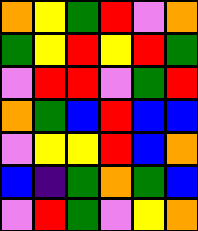[["orange", "yellow", "green", "red", "violet", "orange"], ["green", "yellow", "red", "yellow", "red", "green"], ["violet", "red", "red", "violet", "green", "red"], ["orange", "green", "blue", "red", "blue", "blue"], ["violet", "yellow", "yellow", "red", "blue", "orange"], ["blue", "indigo", "green", "orange", "green", "blue"], ["violet", "red", "green", "violet", "yellow", "orange"]]